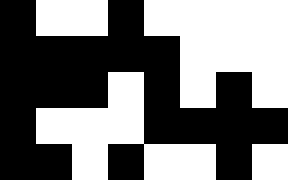[["black", "white", "white", "black", "white", "white", "white", "white"], ["black", "black", "black", "black", "black", "white", "white", "white"], ["black", "black", "black", "white", "black", "white", "black", "white"], ["black", "white", "white", "white", "black", "black", "black", "black"], ["black", "black", "white", "black", "white", "white", "black", "white"]]